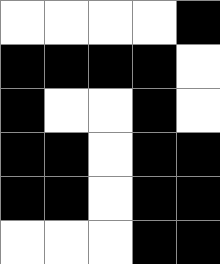[["white", "white", "white", "white", "black"], ["black", "black", "black", "black", "white"], ["black", "white", "white", "black", "white"], ["black", "black", "white", "black", "black"], ["black", "black", "white", "black", "black"], ["white", "white", "white", "black", "black"]]